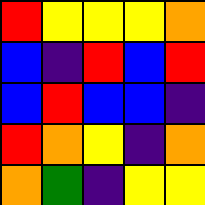[["red", "yellow", "yellow", "yellow", "orange"], ["blue", "indigo", "red", "blue", "red"], ["blue", "red", "blue", "blue", "indigo"], ["red", "orange", "yellow", "indigo", "orange"], ["orange", "green", "indigo", "yellow", "yellow"]]